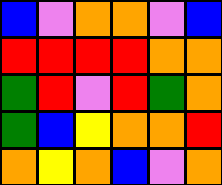[["blue", "violet", "orange", "orange", "violet", "blue"], ["red", "red", "red", "red", "orange", "orange"], ["green", "red", "violet", "red", "green", "orange"], ["green", "blue", "yellow", "orange", "orange", "red"], ["orange", "yellow", "orange", "blue", "violet", "orange"]]